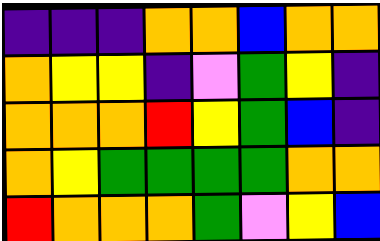[["indigo", "indigo", "indigo", "orange", "orange", "blue", "orange", "orange"], ["orange", "yellow", "yellow", "indigo", "violet", "green", "yellow", "indigo"], ["orange", "orange", "orange", "red", "yellow", "green", "blue", "indigo"], ["orange", "yellow", "green", "green", "green", "green", "orange", "orange"], ["red", "orange", "orange", "orange", "green", "violet", "yellow", "blue"]]